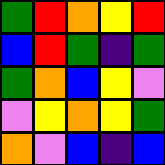[["green", "red", "orange", "yellow", "red"], ["blue", "red", "green", "indigo", "green"], ["green", "orange", "blue", "yellow", "violet"], ["violet", "yellow", "orange", "yellow", "green"], ["orange", "violet", "blue", "indigo", "blue"]]